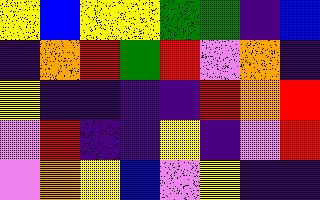[["yellow", "blue", "yellow", "yellow", "green", "green", "indigo", "blue"], ["indigo", "orange", "red", "green", "red", "violet", "orange", "indigo"], ["yellow", "indigo", "indigo", "indigo", "indigo", "red", "orange", "red"], ["violet", "red", "indigo", "indigo", "yellow", "indigo", "violet", "red"], ["violet", "orange", "yellow", "blue", "violet", "yellow", "indigo", "indigo"]]